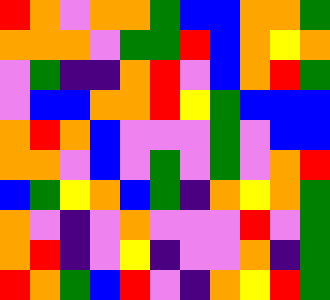[["red", "orange", "violet", "orange", "orange", "green", "blue", "blue", "orange", "orange", "green"], ["orange", "orange", "orange", "violet", "green", "green", "red", "blue", "orange", "yellow", "orange"], ["violet", "green", "indigo", "indigo", "orange", "red", "violet", "blue", "orange", "red", "green"], ["violet", "blue", "blue", "orange", "orange", "red", "yellow", "green", "blue", "blue", "blue"], ["orange", "red", "orange", "blue", "violet", "violet", "violet", "green", "violet", "blue", "blue"], ["orange", "orange", "violet", "blue", "violet", "green", "violet", "green", "violet", "orange", "red"], ["blue", "green", "yellow", "orange", "blue", "green", "indigo", "orange", "yellow", "orange", "green"], ["orange", "violet", "indigo", "violet", "orange", "violet", "violet", "violet", "red", "violet", "green"], ["orange", "red", "indigo", "violet", "yellow", "indigo", "violet", "violet", "orange", "indigo", "green"], ["red", "orange", "green", "blue", "red", "violet", "indigo", "orange", "yellow", "red", "green"]]